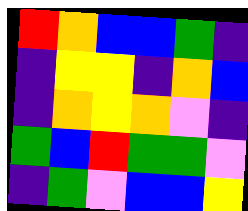[["red", "orange", "blue", "blue", "green", "indigo"], ["indigo", "yellow", "yellow", "indigo", "orange", "blue"], ["indigo", "orange", "yellow", "orange", "violet", "indigo"], ["green", "blue", "red", "green", "green", "violet"], ["indigo", "green", "violet", "blue", "blue", "yellow"]]